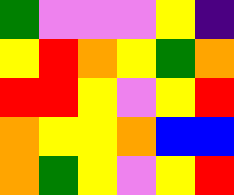[["green", "violet", "violet", "violet", "yellow", "indigo"], ["yellow", "red", "orange", "yellow", "green", "orange"], ["red", "red", "yellow", "violet", "yellow", "red"], ["orange", "yellow", "yellow", "orange", "blue", "blue"], ["orange", "green", "yellow", "violet", "yellow", "red"]]